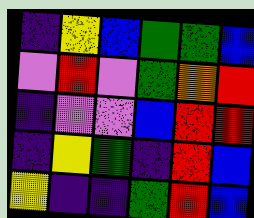[["indigo", "yellow", "blue", "green", "green", "blue"], ["violet", "red", "violet", "green", "orange", "red"], ["indigo", "violet", "violet", "blue", "red", "red"], ["indigo", "yellow", "green", "indigo", "red", "blue"], ["yellow", "indigo", "indigo", "green", "red", "blue"]]